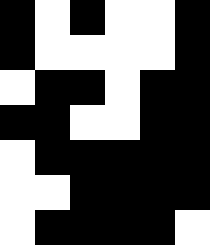[["black", "white", "black", "white", "white", "black"], ["black", "white", "white", "white", "white", "black"], ["white", "black", "black", "white", "black", "black"], ["black", "black", "white", "white", "black", "black"], ["white", "black", "black", "black", "black", "black"], ["white", "white", "black", "black", "black", "black"], ["white", "black", "black", "black", "black", "white"]]